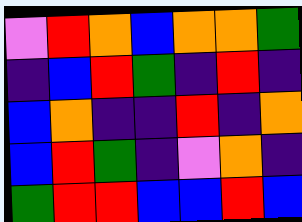[["violet", "red", "orange", "blue", "orange", "orange", "green"], ["indigo", "blue", "red", "green", "indigo", "red", "indigo"], ["blue", "orange", "indigo", "indigo", "red", "indigo", "orange"], ["blue", "red", "green", "indigo", "violet", "orange", "indigo"], ["green", "red", "red", "blue", "blue", "red", "blue"]]